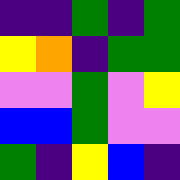[["indigo", "indigo", "green", "indigo", "green"], ["yellow", "orange", "indigo", "green", "green"], ["violet", "violet", "green", "violet", "yellow"], ["blue", "blue", "green", "violet", "violet"], ["green", "indigo", "yellow", "blue", "indigo"]]